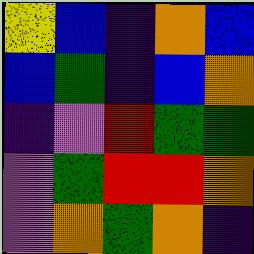[["yellow", "blue", "indigo", "orange", "blue"], ["blue", "green", "indigo", "blue", "orange"], ["indigo", "violet", "red", "green", "green"], ["violet", "green", "red", "red", "orange"], ["violet", "orange", "green", "orange", "indigo"]]